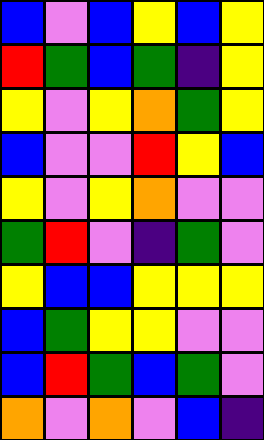[["blue", "violet", "blue", "yellow", "blue", "yellow"], ["red", "green", "blue", "green", "indigo", "yellow"], ["yellow", "violet", "yellow", "orange", "green", "yellow"], ["blue", "violet", "violet", "red", "yellow", "blue"], ["yellow", "violet", "yellow", "orange", "violet", "violet"], ["green", "red", "violet", "indigo", "green", "violet"], ["yellow", "blue", "blue", "yellow", "yellow", "yellow"], ["blue", "green", "yellow", "yellow", "violet", "violet"], ["blue", "red", "green", "blue", "green", "violet"], ["orange", "violet", "orange", "violet", "blue", "indigo"]]